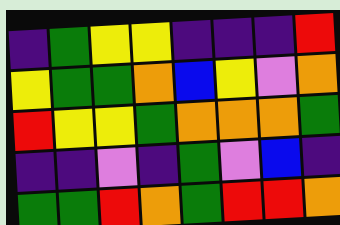[["indigo", "green", "yellow", "yellow", "indigo", "indigo", "indigo", "red"], ["yellow", "green", "green", "orange", "blue", "yellow", "violet", "orange"], ["red", "yellow", "yellow", "green", "orange", "orange", "orange", "green"], ["indigo", "indigo", "violet", "indigo", "green", "violet", "blue", "indigo"], ["green", "green", "red", "orange", "green", "red", "red", "orange"]]